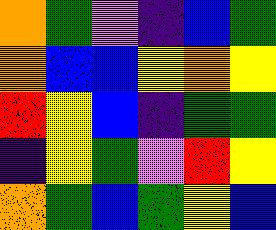[["orange", "green", "violet", "indigo", "blue", "green"], ["orange", "blue", "blue", "yellow", "orange", "yellow"], ["red", "yellow", "blue", "indigo", "green", "green"], ["indigo", "yellow", "green", "violet", "red", "yellow"], ["orange", "green", "blue", "green", "yellow", "blue"]]